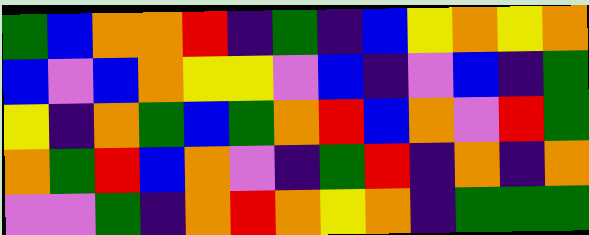[["green", "blue", "orange", "orange", "red", "indigo", "green", "indigo", "blue", "yellow", "orange", "yellow", "orange"], ["blue", "violet", "blue", "orange", "yellow", "yellow", "violet", "blue", "indigo", "violet", "blue", "indigo", "green"], ["yellow", "indigo", "orange", "green", "blue", "green", "orange", "red", "blue", "orange", "violet", "red", "green"], ["orange", "green", "red", "blue", "orange", "violet", "indigo", "green", "red", "indigo", "orange", "indigo", "orange"], ["violet", "violet", "green", "indigo", "orange", "red", "orange", "yellow", "orange", "indigo", "green", "green", "green"]]